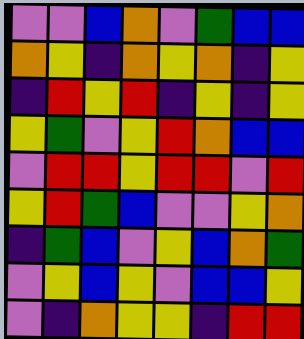[["violet", "violet", "blue", "orange", "violet", "green", "blue", "blue"], ["orange", "yellow", "indigo", "orange", "yellow", "orange", "indigo", "yellow"], ["indigo", "red", "yellow", "red", "indigo", "yellow", "indigo", "yellow"], ["yellow", "green", "violet", "yellow", "red", "orange", "blue", "blue"], ["violet", "red", "red", "yellow", "red", "red", "violet", "red"], ["yellow", "red", "green", "blue", "violet", "violet", "yellow", "orange"], ["indigo", "green", "blue", "violet", "yellow", "blue", "orange", "green"], ["violet", "yellow", "blue", "yellow", "violet", "blue", "blue", "yellow"], ["violet", "indigo", "orange", "yellow", "yellow", "indigo", "red", "red"]]